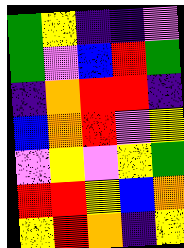[["green", "yellow", "indigo", "indigo", "violet"], ["green", "violet", "blue", "red", "green"], ["indigo", "orange", "red", "red", "indigo"], ["blue", "orange", "red", "violet", "yellow"], ["violet", "yellow", "violet", "yellow", "green"], ["red", "red", "yellow", "blue", "orange"], ["yellow", "red", "orange", "indigo", "yellow"]]